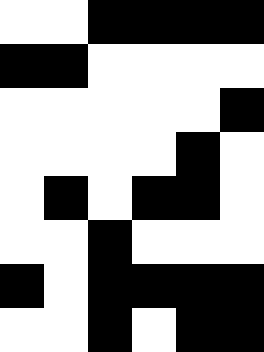[["white", "white", "black", "black", "black", "black"], ["black", "black", "white", "white", "white", "white"], ["white", "white", "white", "white", "white", "black"], ["white", "white", "white", "white", "black", "white"], ["white", "black", "white", "black", "black", "white"], ["white", "white", "black", "white", "white", "white"], ["black", "white", "black", "black", "black", "black"], ["white", "white", "black", "white", "black", "black"]]